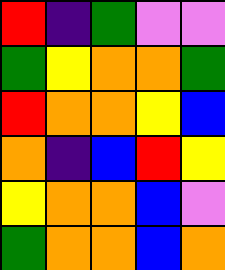[["red", "indigo", "green", "violet", "violet"], ["green", "yellow", "orange", "orange", "green"], ["red", "orange", "orange", "yellow", "blue"], ["orange", "indigo", "blue", "red", "yellow"], ["yellow", "orange", "orange", "blue", "violet"], ["green", "orange", "orange", "blue", "orange"]]